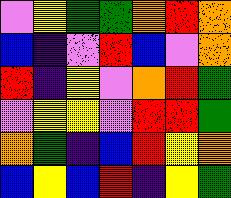[["violet", "yellow", "green", "green", "orange", "red", "orange"], ["blue", "indigo", "violet", "red", "blue", "violet", "orange"], ["red", "indigo", "yellow", "violet", "orange", "red", "green"], ["violet", "yellow", "yellow", "violet", "red", "red", "green"], ["orange", "green", "indigo", "blue", "red", "yellow", "orange"], ["blue", "yellow", "blue", "red", "indigo", "yellow", "green"]]